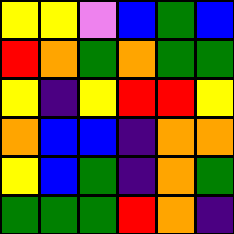[["yellow", "yellow", "violet", "blue", "green", "blue"], ["red", "orange", "green", "orange", "green", "green"], ["yellow", "indigo", "yellow", "red", "red", "yellow"], ["orange", "blue", "blue", "indigo", "orange", "orange"], ["yellow", "blue", "green", "indigo", "orange", "green"], ["green", "green", "green", "red", "orange", "indigo"]]